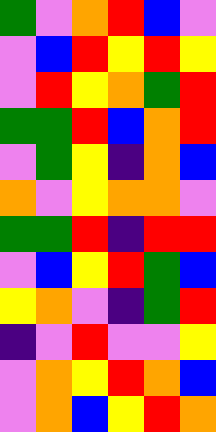[["green", "violet", "orange", "red", "blue", "violet"], ["violet", "blue", "red", "yellow", "red", "yellow"], ["violet", "red", "yellow", "orange", "green", "red"], ["green", "green", "red", "blue", "orange", "red"], ["violet", "green", "yellow", "indigo", "orange", "blue"], ["orange", "violet", "yellow", "orange", "orange", "violet"], ["green", "green", "red", "indigo", "red", "red"], ["violet", "blue", "yellow", "red", "green", "blue"], ["yellow", "orange", "violet", "indigo", "green", "red"], ["indigo", "violet", "red", "violet", "violet", "yellow"], ["violet", "orange", "yellow", "red", "orange", "blue"], ["violet", "orange", "blue", "yellow", "red", "orange"]]